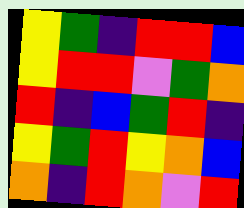[["yellow", "green", "indigo", "red", "red", "blue"], ["yellow", "red", "red", "violet", "green", "orange"], ["red", "indigo", "blue", "green", "red", "indigo"], ["yellow", "green", "red", "yellow", "orange", "blue"], ["orange", "indigo", "red", "orange", "violet", "red"]]